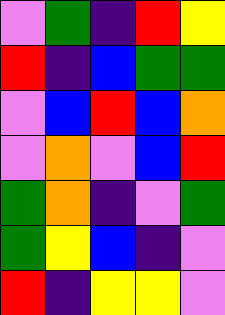[["violet", "green", "indigo", "red", "yellow"], ["red", "indigo", "blue", "green", "green"], ["violet", "blue", "red", "blue", "orange"], ["violet", "orange", "violet", "blue", "red"], ["green", "orange", "indigo", "violet", "green"], ["green", "yellow", "blue", "indigo", "violet"], ["red", "indigo", "yellow", "yellow", "violet"]]